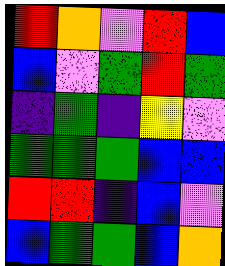[["red", "orange", "violet", "red", "blue"], ["blue", "violet", "green", "red", "green"], ["indigo", "green", "indigo", "yellow", "violet"], ["green", "green", "green", "blue", "blue"], ["red", "red", "indigo", "blue", "violet"], ["blue", "green", "green", "blue", "orange"]]